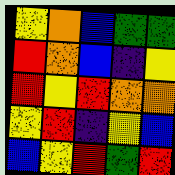[["yellow", "orange", "blue", "green", "green"], ["red", "orange", "blue", "indigo", "yellow"], ["red", "yellow", "red", "orange", "orange"], ["yellow", "red", "indigo", "yellow", "blue"], ["blue", "yellow", "red", "green", "red"]]